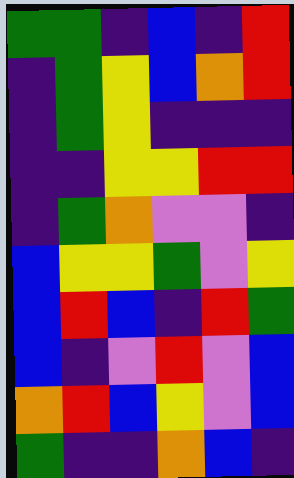[["green", "green", "indigo", "blue", "indigo", "red"], ["indigo", "green", "yellow", "blue", "orange", "red"], ["indigo", "green", "yellow", "indigo", "indigo", "indigo"], ["indigo", "indigo", "yellow", "yellow", "red", "red"], ["indigo", "green", "orange", "violet", "violet", "indigo"], ["blue", "yellow", "yellow", "green", "violet", "yellow"], ["blue", "red", "blue", "indigo", "red", "green"], ["blue", "indigo", "violet", "red", "violet", "blue"], ["orange", "red", "blue", "yellow", "violet", "blue"], ["green", "indigo", "indigo", "orange", "blue", "indigo"]]